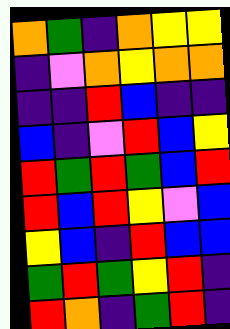[["orange", "green", "indigo", "orange", "yellow", "yellow"], ["indigo", "violet", "orange", "yellow", "orange", "orange"], ["indigo", "indigo", "red", "blue", "indigo", "indigo"], ["blue", "indigo", "violet", "red", "blue", "yellow"], ["red", "green", "red", "green", "blue", "red"], ["red", "blue", "red", "yellow", "violet", "blue"], ["yellow", "blue", "indigo", "red", "blue", "blue"], ["green", "red", "green", "yellow", "red", "indigo"], ["red", "orange", "indigo", "green", "red", "indigo"]]